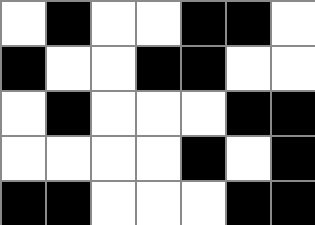[["white", "black", "white", "white", "black", "black", "white"], ["black", "white", "white", "black", "black", "white", "white"], ["white", "black", "white", "white", "white", "black", "black"], ["white", "white", "white", "white", "black", "white", "black"], ["black", "black", "white", "white", "white", "black", "black"]]